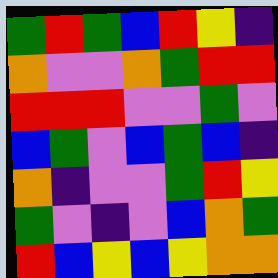[["green", "red", "green", "blue", "red", "yellow", "indigo"], ["orange", "violet", "violet", "orange", "green", "red", "red"], ["red", "red", "red", "violet", "violet", "green", "violet"], ["blue", "green", "violet", "blue", "green", "blue", "indigo"], ["orange", "indigo", "violet", "violet", "green", "red", "yellow"], ["green", "violet", "indigo", "violet", "blue", "orange", "green"], ["red", "blue", "yellow", "blue", "yellow", "orange", "orange"]]